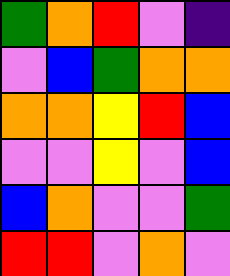[["green", "orange", "red", "violet", "indigo"], ["violet", "blue", "green", "orange", "orange"], ["orange", "orange", "yellow", "red", "blue"], ["violet", "violet", "yellow", "violet", "blue"], ["blue", "orange", "violet", "violet", "green"], ["red", "red", "violet", "orange", "violet"]]